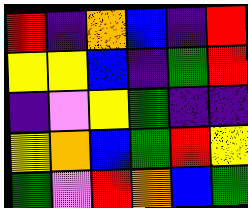[["red", "indigo", "orange", "blue", "indigo", "red"], ["yellow", "yellow", "blue", "indigo", "green", "red"], ["indigo", "violet", "yellow", "green", "indigo", "indigo"], ["yellow", "orange", "blue", "green", "red", "yellow"], ["green", "violet", "red", "orange", "blue", "green"]]